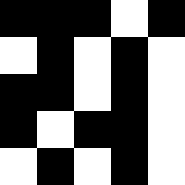[["black", "black", "black", "white", "black"], ["white", "black", "white", "black", "white"], ["black", "black", "white", "black", "white"], ["black", "white", "black", "black", "white"], ["white", "black", "white", "black", "white"]]